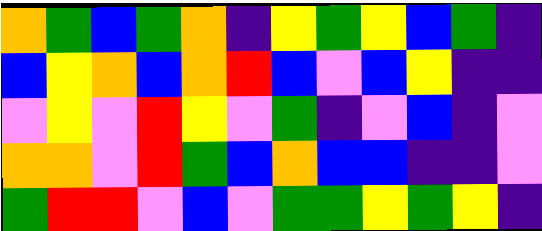[["orange", "green", "blue", "green", "orange", "indigo", "yellow", "green", "yellow", "blue", "green", "indigo"], ["blue", "yellow", "orange", "blue", "orange", "red", "blue", "violet", "blue", "yellow", "indigo", "indigo"], ["violet", "yellow", "violet", "red", "yellow", "violet", "green", "indigo", "violet", "blue", "indigo", "violet"], ["orange", "orange", "violet", "red", "green", "blue", "orange", "blue", "blue", "indigo", "indigo", "violet"], ["green", "red", "red", "violet", "blue", "violet", "green", "green", "yellow", "green", "yellow", "indigo"]]